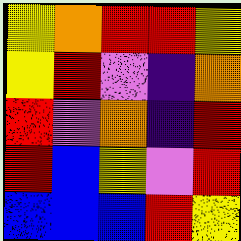[["yellow", "orange", "red", "red", "yellow"], ["yellow", "red", "violet", "indigo", "orange"], ["red", "violet", "orange", "indigo", "red"], ["red", "blue", "yellow", "violet", "red"], ["blue", "blue", "blue", "red", "yellow"]]